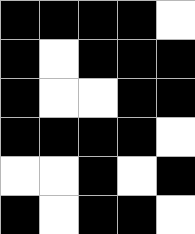[["black", "black", "black", "black", "white"], ["black", "white", "black", "black", "black"], ["black", "white", "white", "black", "black"], ["black", "black", "black", "black", "white"], ["white", "white", "black", "white", "black"], ["black", "white", "black", "black", "white"]]